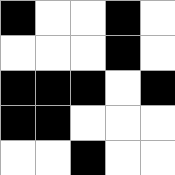[["black", "white", "white", "black", "white"], ["white", "white", "white", "black", "white"], ["black", "black", "black", "white", "black"], ["black", "black", "white", "white", "white"], ["white", "white", "black", "white", "white"]]